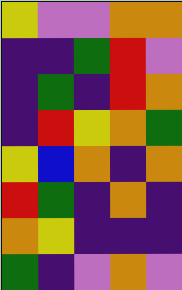[["yellow", "violet", "violet", "orange", "orange"], ["indigo", "indigo", "green", "red", "violet"], ["indigo", "green", "indigo", "red", "orange"], ["indigo", "red", "yellow", "orange", "green"], ["yellow", "blue", "orange", "indigo", "orange"], ["red", "green", "indigo", "orange", "indigo"], ["orange", "yellow", "indigo", "indigo", "indigo"], ["green", "indigo", "violet", "orange", "violet"]]